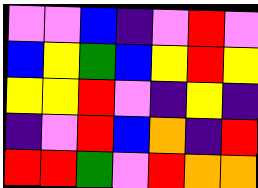[["violet", "violet", "blue", "indigo", "violet", "red", "violet"], ["blue", "yellow", "green", "blue", "yellow", "red", "yellow"], ["yellow", "yellow", "red", "violet", "indigo", "yellow", "indigo"], ["indigo", "violet", "red", "blue", "orange", "indigo", "red"], ["red", "red", "green", "violet", "red", "orange", "orange"]]